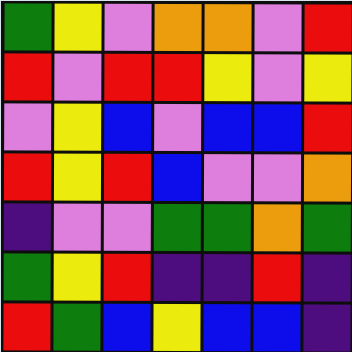[["green", "yellow", "violet", "orange", "orange", "violet", "red"], ["red", "violet", "red", "red", "yellow", "violet", "yellow"], ["violet", "yellow", "blue", "violet", "blue", "blue", "red"], ["red", "yellow", "red", "blue", "violet", "violet", "orange"], ["indigo", "violet", "violet", "green", "green", "orange", "green"], ["green", "yellow", "red", "indigo", "indigo", "red", "indigo"], ["red", "green", "blue", "yellow", "blue", "blue", "indigo"]]